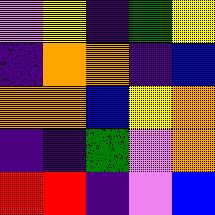[["violet", "yellow", "indigo", "green", "yellow"], ["indigo", "orange", "orange", "indigo", "blue"], ["orange", "orange", "blue", "yellow", "orange"], ["indigo", "indigo", "green", "violet", "orange"], ["red", "red", "indigo", "violet", "blue"]]